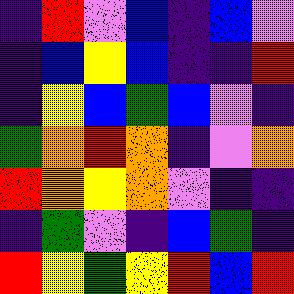[["indigo", "red", "violet", "blue", "indigo", "blue", "violet"], ["indigo", "blue", "yellow", "blue", "indigo", "indigo", "red"], ["indigo", "yellow", "blue", "green", "blue", "violet", "indigo"], ["green", "orange", "red", "orange", "indigo", "violet", "orange"], ["red", "orange", "yellow", "orange", "violet", "indigo", "indigo"], ["indigo", "green", "violet", "indigo", "blue", "green", "indigo"], ["red", "yellow", "green", "yellow", "red", "blue", "red"]]